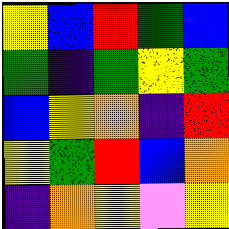[["yellow", "blue", "red", "green", "blue"], ["green", "indigo", "green", "yellow", "green"], ["blue", "yellow", "orange", "indigo", "red"], ["yellow", "green", "red", "blue", "orange"], ["indigo", "orange", "yellow", "violet", "yellow"]]